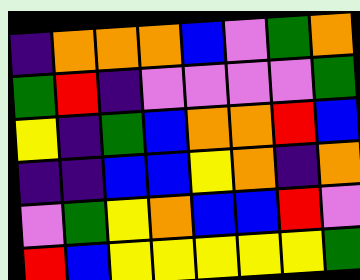[["indigo", "orange", "orange", "orange", "blue", "violet", "green", "orange"], ["green", "red", "indigo", "violet", "violet", "violet", "violet", "green"], ["yellow", "indigo", "green", "blue", "orange", "orange", "red", "blue"], ["indigo", "indigo", "blue", "blue", "yellow", "orange", "indigo", "orange"], ["violet", "green", "yellow", "orange", "blue", "blue", "red", "violet"], ["red", "blue", "yellow", "yellow", "yellow", "yellow", "yellow", "green"]]